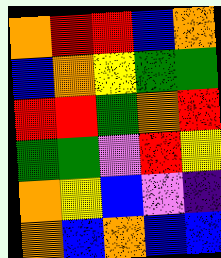[["orange", "red", "red", "blue", "orange"], ["blue", "orange", "yellow", "green", "green"], ["red", "red", "green", "orange", "red"], ["green", "green", "violet", "red", "yellow"], ["orange", "yellow", "blue", "violet", "indigo"], ["orange", "blue", "orange", "blue", "blue"]]